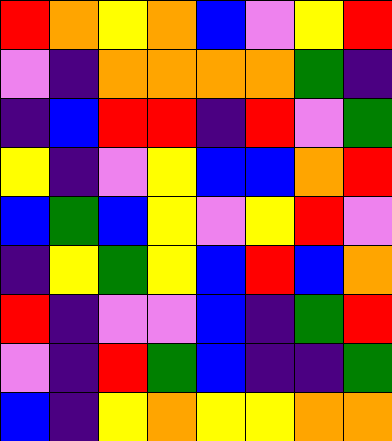[["red", "orange", "yellow", "orange", "blue", "violet", "yellow", "red"], ["violet", "indigo", "orange", "orange", "orange", "orange", "green", "indigo"], ["indigo", "blue", "red", "red", "indigo", "red", "violet", "green"], ["yellow", "indigo", "violet", "yellow", "blue", "blue", "orange", "red"], ["blue", "green", "blue", "yellow", "violet", "yellow", "red", "violet"], ["indigo", "yellow", "green", "yellow", "blue", "red", "blue", "orange"], ["red", "indigo", "violet", "violet", "blue", "indigo", "green", "red"], ["violet", "indigo", "red", "green", "blue", "indigo", "indigo", "green"], ["blue", "indigo", "yellow", "orange", "yellow", "yellow", "orange", "orange"]]